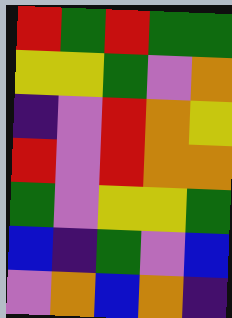[["red", "green", "red", "green", "green"], ["yellow", "yellow", "green", "violet", "orange"], ["indigo", "violet", "red", "orange", "yellow"], ["red", "violet", "red", "orange", "orange"], ["green", "violet", "yellow", "yellow", "green"], ["blue", "indigo", "green", "violet", "blue"], ["violet", "orange", "blue", "orange", "indigo"]]